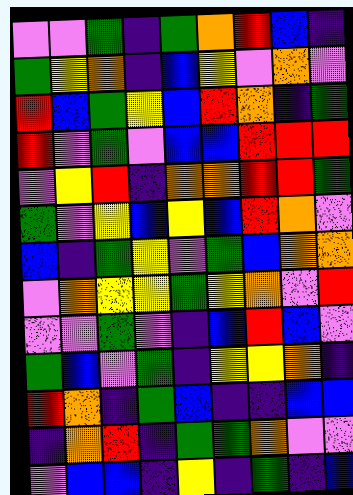[["violet", "violet", "green", "indigo", "green", "orange", "red", "blue", "indigo"], ["green", "yellow", "orange", "indigo", "blue", "yellow", "violet", "orange", "violet"], ["red", "blue", "green", "yellow", "blue", "red", "orange", "indigo", "green"], ["red", "violet", "green", "violet", "blue", "blue", "red", "red", "red"], ["violet", "yellow", "red", "indigo", "orange", "orange", "red", "red", "green"], ["green", "violet", "yellow", "blue", "yellow", "blue", "red", "orange", "violet"], ["blue", "indigo", "green", "yellow", "violet", "green", "blue", "orange", "orange"], ["violet", "orange", "yellow", "yellow", "green", "yellow", "orange", "violet", "red"], ["violet", "violet", "green", "violet", "indigo", "blue", "red", "blue", "violet"], ["green", "blue", "violet", "green", "indigo", "yellow", "yellow", "orange", "indigo"], ["red", "orange", "indigo", "green", "blue", "indigo", "indigo", "blue", "blue"], ["indigo", "orange", "red", "indigo", "green", "green", "orange", "violet", "violet"], ["violet", "blue", "blue", "indigo", "yellow", "indigo", "green", "indigo", "blue"]]